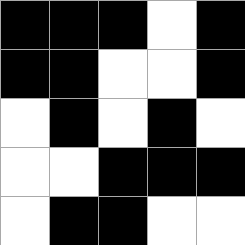[["black", "black", "black", "white", "black"], ["black", "black", "white", "white", "black"], ["white", "black", "white", "black", "white"], ["white", "white", "black", "black", "black"], ["white", "black", "black", "white", "white"]]